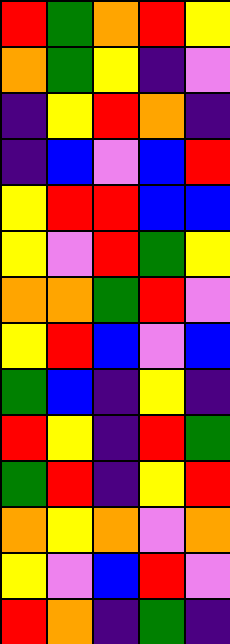[["red", "green", "orange", "red", "yellow"], ["orange", "green", "yellow", "indigo", "violet"], ["indigo", "yellow", "red", "orange", "indigo"], ["indigo", "blue", "violet", "blue", "red"], ["yellow", "red", "red", "blue", "blue"], ["yellow", "violet", "red", "green", "yellow"], ["orange", "orange", "green", "red", "violet"], ["yellow", "red", "blue", "violet", "blue"], ["green", "blue", "indigo", "yellow", "indigo"], ["red", "yellow", "indigo", "red", "green"], ["green", "red", "indigo", "yellow", "red"], ["orange", "yellow", "orange", "violet", "orange"], ["yellow", "violet", "blue", "red", "violet"], ["red", "orange", "indigo", "green", "indigo"]]